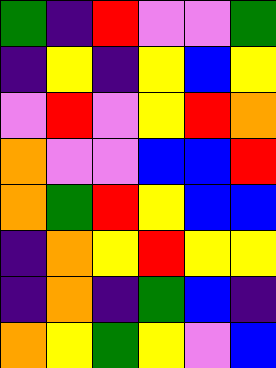[["green", "indigo", "red", "violet", "violet", "green"], ["indigo", "yellow", "indigo", "yellow", "blue", "yellow"], ["violet", "red", "violet", "yellow", "red", "orange"], ["orange", "violet", "violet", "blue", "blue", "red"], ["orange", "green", "red", "yellow", "blue", "blue"], ["indigo", "orange", "yellow", "red", "yellow", "yellow"], ["indigo", "orange", "indigo", "green", "blue", "indigo"], ["orange", "yellow", "green", "yellow", "violet", "blue"]]